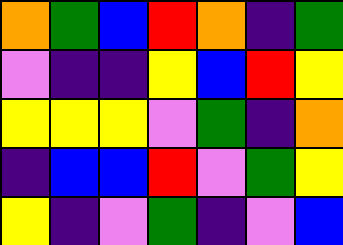[["orange", "green", "blue", "red", "orange", "indigo", "green"], ["violet", "indigo", "indigo", "yellow", "blue", "red", "yellow"], ["yellow", "yellow", "yellow", "violet", "green", "indigo", "orange"], ["indigo", "blue", "blue", "red", "violet", "green", "yellow"], ["yellow", "indigo", "violet", "green", "indigo", "violet", "blue"]]